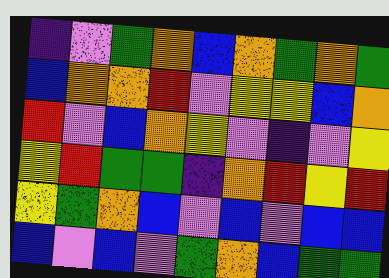[["indigo", "violet", "green", "orange", "blue", "orange", "green", "orange", "green"], ["blue", "orange", "orange", "red", "violet", "yellow", "yellow", "blue", "orange"], ["red", "violet", "blue", "orange", "yellow", "violet", "indigo", "violet", "yellow"], ["yellow", "red", "green", "green", "indigo", "orange", "red", "yellow", "red"], ["yellow", "green", "orange", "blue", "violet", "blue", "violet", "blue", "blue"], ["blue", "violet", "blue", "violet", "green", "orange", "blue", "green", "green"]]